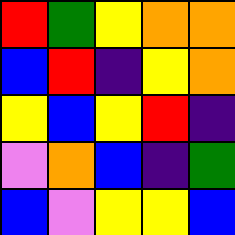[["red", "green", "yellow", "orange", "orange"], ["blue", "red", "indigo", "yellow", "orange"], ["yellow", "blue", "yellow", "red", "indigo"], ["violet", "orange", "blue", "indigo", "green"], ["blue", "violet", "yellow", "yellow", "blue"]]